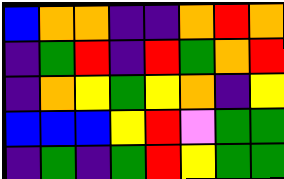[["blue", "orange", "orange", "indigo", "indigo", "orange", "red", "orange"], ["indigo", "green", "red", "indigo", "red", "green", "orange", "red"], ["indigo", "orange", "yellow", "green", "yellow", "orange", "indigo", "yellow"], ["blue", "blue", "blue", "yellow", "red", "violet", "green", "green"], ["indigo", "green", "indigo", "green", "red", "yellow", "green", "green"]]